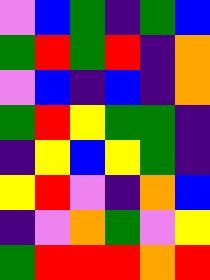[["violet", "blue", "green", "indigo", "green", "blue"], ["green", "red", "green", "red", "indigo", "orange"], ["violet", "blue", "indigo", "blue", "indigo", "orange"], ["green", "red", "yellow", "green", "green", "indigo"], ["indigo", "yellow", "blue", "yellow", "green", "indigo"], ["yellow", "red", "violet", "indigo", "orange", "blue"], ["indigo", "violet", "orange", "green", "violet", "yellow"], ["green", "red", "red", "red", "orange", "red"]]